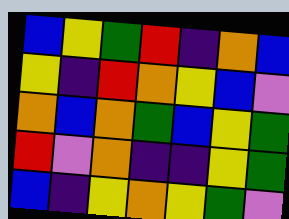[["blue", "yellow", "green", "red", "indigo", "orange", "blue"], ["yellow", "indigo", "red", "orange", "yellow", "blue", "violet"], ["orange", "blue", "orange", "green", "blue", "yellow", "green"], ["red", "violet", "orange", "indigo", "indigo", "yellow", "green"], ["blue", "indigo", "yellow", "orange", "yellow", "green", "violet"]]